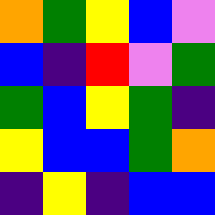[["orange", "green", "yellow", "blue", "violet"], ["blue", "indigo", "red", "violet", "green"], ["green", "blue", "yellow", "green", "indigo"], ["yellow", "blue", "blue", "green", "orange"], ["indigo", "yellow", "indigo", "blue", "blue"]]